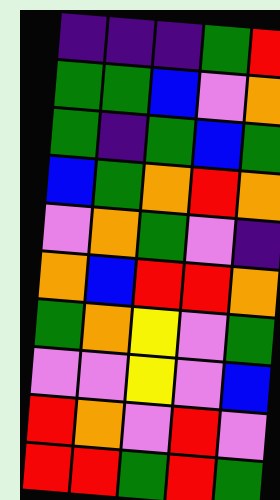[["indigo", "indigo", "indigo", "green", "red"], ["green", "green", "blue", "violet", "orange"], ["green", "indigo", "green", "blue", "green"], ["blue", "green", "orange", "red", "orange"], ["violet", "orange", "green", "violet", "indigo"], ["orange", "blue", "red", "red", "orange"], ["green", "orange", "yellow", "violet", "green"], ["violet", "violet", "yellow", "violet", "blue"], ["red", "orange", "violet", "red", "violet"], ["red", "red", "green", "red", "green"]]